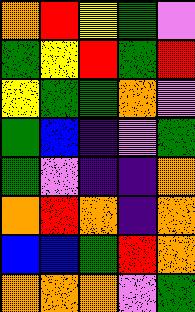[["orange", "red", "yellow", "green", "violet"], ["green", "yellow", "red", "green", "red"], ["yellow", "green", "green", "orange", "violet"], ["green", "blue", "indigo", "violet", "green"], ["green", "violet", "indigo", "indigo", "orange"], ["orange", "red", "orange", "indigo", "orange"], ["blue", "blue", "green", "red", "orange"], ["orange", "orange", "orange", "violet", "green"]]